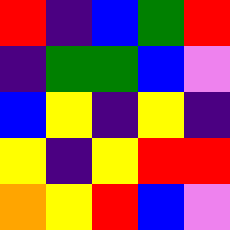[["red", "indigo", "blue", "green", "red"], ["indigo", "green", "green", "blue", "violet"], ["blue", "yellow", "indigo", "yellow", "indigo"], ["yellow", "indigo", "yellow", "red", "red"], ["orange", "yellow", "red", "blue", "violet"]]